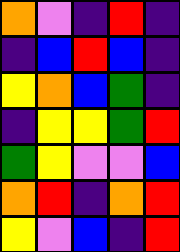[["orange", "violet", "indigo", "red", "indigo"], ["indigo", "blue", "red", "blue", "indigo"], ["yellow", "orange", "blue", "green", "indigo"], ["indigo", "yellow", "yellow", "green", "red"], ["green", "yellow", "violet", "violet", "blue"], ["orange", "red", "indigo", "orange", "red"], ["yellow", "violet", "blue", "indigo", "red"]]